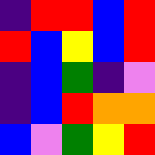[["indigo", "red", "red", "blue", "red"], ["red", "blue", "yellow", "blue", "red"], ["indigo", "blue", "green", "indigo", "violet"], ["indigo", "blue", "red", "orange", "orange"], ["blue", "violet", "green", "yellow", "red"]]